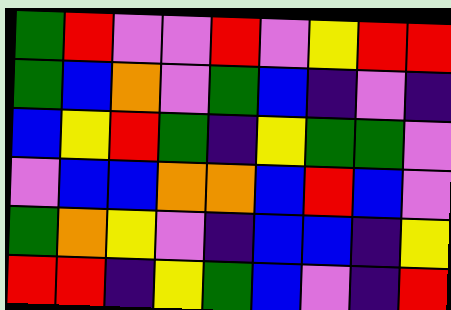[["green", "red", "violet", "violet", "red", "violet", "yellow", "red", "red"], ["green", "blue", "orange", "violet", "green", "blue", "indigo", "violet", "indigo"], ["blue", "yellow", "red", "green", "indigo", "yellow", "green", "green", "violet"], ["violet", "blue", "blue", "orange", "orange", "blue", "red", "blue", "violet"], ["green", "orange", "yellow", "violet", "indigo", "blue", "blue", "indigo", "yellow"], ["red", "red", "indigo", "yellow", "green", "blue", "violet", "indigo", "red"]]